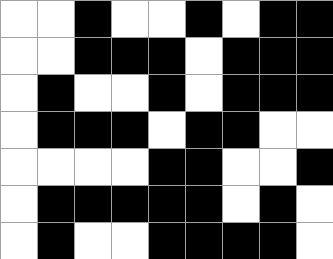[["white", "white", "black", "white", "white", "black", "white", "black", "black"], ["white", "white", "black", "black", "black", "white", "black", "black", "black"], ["white", "black", "white", "white", "black", "white", "black", "black", "black"], ["white", "black", "black", "black", "white", "black", "black", "white", "white"], ["white", "white", "white", "white", "black", "black", "white", "white", "black"], ["white", "black", "black", "black", "black", "black", "white", "black", "white"], ["white", "black", "white", "white", "black", "black", "black", "black", "white"]]